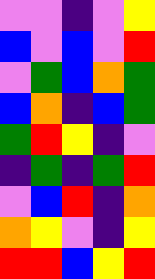[["violet", "violet", "indigo", "violet", "yellow"], ["blue", "violet", "blue", "violet", "red"], ["violet", "green", "blue", "orange", "green"], ["blue", "orange", "indigo", "blue", "green"], ["green", "red", "yellow", "indigo", "violet"], ["indigo", "green", "indigo", "green", "red"], ["violet", "blue", "red", "indigo", "orange"], ["orange", "yellow", "violet", "indigo", "yellow"], ["red", "red", "blue", "yellow", "red"]]